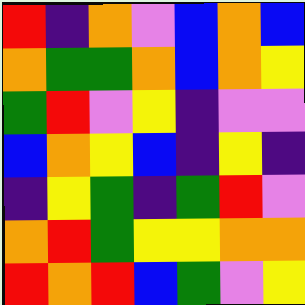[["red", "indigo", "orange", "violet", "blue", "orange", "blue"], ["orange", "green", "green", "orange", "blue", "orange", "yellow"], ["green", "red", "violet", "yellow", "indigo", "violet", "violet"], ["blue", "orange", "yellow", "blue", "indigo", "yellow", "indigo"], ["indigo", "yellow", "green", "indigo", "green", "red", "violet"], ["orange", "red", "green", "yellow", "yellow", "orange", "orange"], ["red", "orange", "red", "blue", "green", "violet", "yellow"]]